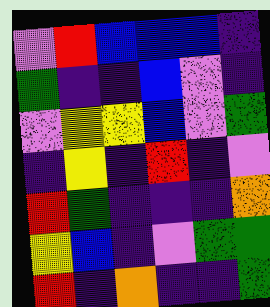[["violet", "red", "blue", "blue", "blue", "indigo"], ["green", "indigo", "indigo", "blue", "violet", "indigo"], ["violet", "yellow", "yellow", "blue", "violet", "green"], ["indigo", "yellow", "indigo", "red", "indigo", "violet"], ["red", "green", "indigo", "indigo", "indigo", "orange"], ["yellow", "blue", "indigo", "violet", "green", "green"], ["red", "indigo", "orange", "indigo", "indigo", "green"]]